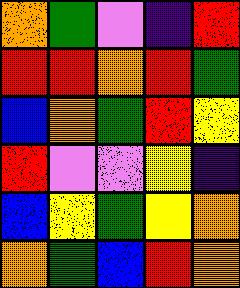[["orange", "green", "violet", "indigo", "red"], ["red", "red", "orange", "red", "green"], ["blue", "orange", "green", "red", "yellow"], ["red", "violet", "violet", "yellow", "indigo"], ["blue", "yellow", "green", "yellow", "orange"], ["orange", "green", "blue", "red", "orange"]]